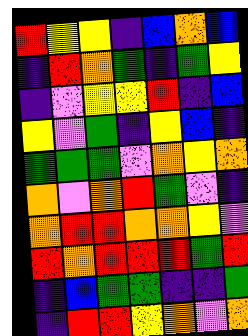[["red", "yellow", "yellow", "indigo", "blue", "orange", "blue"], ["indigo", "red", "orange", "green", "indigo", "green", "yellow"], ["indigo", "violet", "yellow", "yellow", "red", "indigo", "blue"], ["yellow", "violet", "green", "indigo", "yellow", "blue", "indigo"], ["green", "green", "green", "violet", "orange", "yellow", "orange"], ["orange", "violet", "orange", "red", "green", "violet", "indigo"], ["orange", "red", "red", "orange", "orange", "yellow", "violet"], ["red", "orange", "red", "red", "red", "green", "red"], ["indigo", "blue", "green", "green", "indigo", "indigo", "green"], ["indigo", "red", "red", "yellow", "orange", "violet", "orange"]]